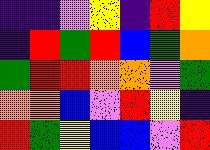[["indigo", "indigo", "violet", "yellow", "indigo", "red", "yellow"], ["indigo", "red", "green", "red", "blue", "green", "orange"], ["green", "red", "red", "orange", "orange", "violet", "green"], ["orange", "orange", "blue", "violet", "red", "yellow", "indigo"], ["red", "green", "yellow", "blue", "blue", "violet", "red"]]